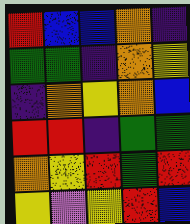[["red", "blue", "blue", "orange", "indigo"], ["green", "green", "indigo", "orange", "yellow"], ["indigo", "orange", "yellow", "orange", "blue"], ["red", "red", "indigo", "green", "green"], ["orange", "yellow", "red", "green", "red"], ["yellow", "violet", "yellow", "red", "blue"]]